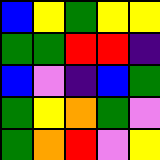[["blue", "yellow", "green", "yellow", "yellow"], ["green", "green", "red", "red", "indigo"], ["blue", "violet", "indigo", "blue", "green"], ["green", "yellow", "orange", "green", "violet"], ["green", "orange", "red", "violet", "yellow"]]